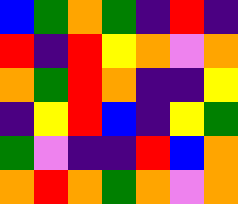[["blue", "green", "orange", "green", "indigo", "red", "indigo"], ["red", "indigo", "red", "yellow", "orange", "violet", "orange"], ["orange", "green", "red", "orange", "indigo", "indigo", "yellow"], ["indigo", "yellow", "red", "blue", "indigo", "yellow", "green"], ["green", "violet", "indigo", "indigo", "red", "blue", "orange"], ["orange", "red", "orange", "green", "orange", "violet", "orange"]]